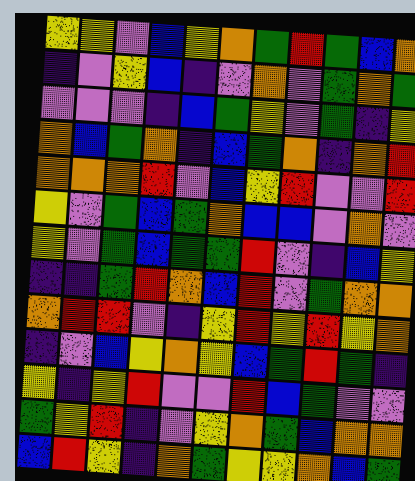[["yellow", "yellow", "violet", "blue", "yellow", "orange", "green", "red", "green", "blue", "orange"], ["indigo", "violet", "yellow", "blue", "indigo", "violet", "orange", "violet", "green", "orange", "green"], ["violet", "violet", "violet", "indigo", "blue", "green", "yellow", "violet", "green", "indigo", "yellow"], ["orange", "blue", "green", "orange", "indigo", "blue", "green", "orange", "indigo", "orange", "red"], ["orange", "orange", "orange", "red", "violet", "blue", "yellow", "red", "violet", "violet", "red"], ["yellow", "violet", "green", "blue", "green", "orange", "blue", "blue", "violet", "orange", "violet"], ["yellow", "violet", "green", "blue", "green", "green", "red", "violet", "indigo", "blue", "yellow"], ["indigo", "indigo", "green", "red", "orange", "blue", "red", "violet", "green", "orange", "orange"], ["orange", "red", "red", "violet", "indigo", "yellow", "red", "yellow", "red", "yellow", "orange"], ["indigo", "violet", "blue", "yellow", "orange", "yellow", "blue", "green", "red", "green", "indigo"], ["yellow", "indigo", "yellow", "red", "violet", "violet", "red", "blue", "green", "violet", "violet"], ["green", "yellow", "red", "indigo", "violet", "yellow", "orange", "green", "blue", "orange", "orange"], ["blue", "red", "yellow", "indigo", "orange", "green", "yellow", "yellow", "orange", "blue", "green"]]